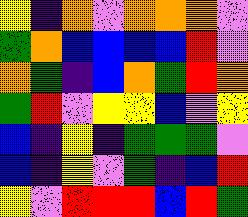[["yellow", "indigo", "orange", "violet", "orange", "orange", "orange", "violet"], ["green", "orange", "blue", "blue", "blue", "blue", "red", "violet"], ["orange", "green", "indigo", "blue", "orange", "green", "red", "orange"], ["green", "red", "violet", "yellow", "yellow", "blue", "violet", "yellow"], ["blue", "indigo", "yellow", "indigo", "green", "green", "green", "violet"], ["blue", "indigo", "yellow", "violet", "green", "indigo", "blue", "red"], ["yellow", "violet", "red", "red", "red", "blue", "red", "green"]]